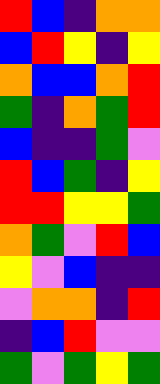[["red", "blue", "indigo", "orange", "orange"], ["blue", "red", "yellow", "indigo", "yellow"], ["orange", "blue", "blue", "orange", "red"], ["green", "indigo", "orange", "green", "red"], ["blue", "indigo", "indigo", "green", "violet"], ["red", "blue", "green", "indigo", "yellow"], ["red", "red", "yellow", "yellow", "green"], ["orange", "green", "violet", "red", "blue"], ["yellow", "violet", "blue", "indigo", "indigo"], ["violet", "orange", "orange", "indigo", "red"], ["indigo", "blue", "red", "violet", "violet"], ["green", "violet", "green", "yellow", "green"]]